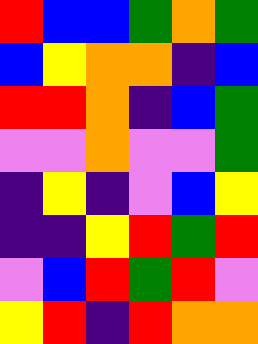[["red", "blue", "blue", "green", "orange", "green"], ["blue", "yellow", "orange", "orange", "indigo", "blue"], ["red", "red", "orange", "indigo", "blue", "green"], ["violet", "violet", "orange", "violet", "violet", "green"], ["indigo", "yellow", "indigo", "violet", "blue", "yellow"], ["indigo", "indigo", "yellow", "red", "green", "red"], ["violet", "blue", "red", "green", "red", "violet"], ["yellow", "red", "indigo", "red", "orange", "orange"]]